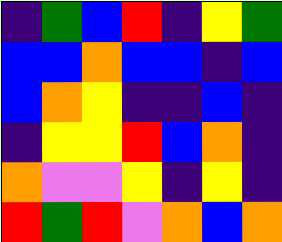[["indigo", "green", "blue", "red", "indigo", "yellow", "green"], ["blue", "blue", "orange", "blue", "blue", "indigo", "blue"], ["blue", "orange", "yellow", "indigo", "indigo", "blue", "indigo"], ["indigo", "yellow", "yellow", "red", "blue", "orange", "indigo"], ["orange", "violet", "violet", "yellow", "indigo", "yellow", "indigo"], ["red", "green", "red", "violet", "orange", "blue", "orange"]]